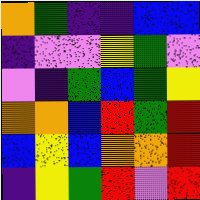[["orange", "green", "indigo", "indigo", "blue", "blue"], ["indigo", "violet", "violet", "yellow", "green", "violet"], ["violet", "indigo", "green", "blue", "green", "yellow"], ["orange", "orange", "blue", "red", "green", "red"], ["blue", "yellow", "blue", "orange", "orange", "red"], ["indigo", "yellow", "green", "red", "violet", "red"]]